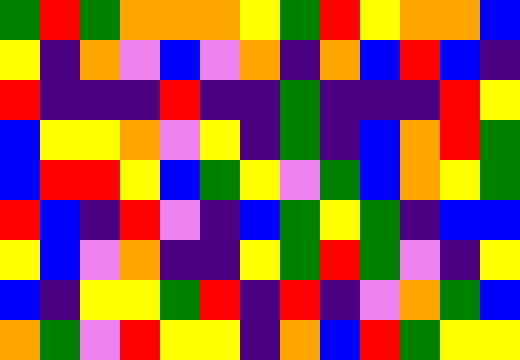[["green", "red", "green", "orange", "orange", "orange", "yellow", "green", "red", "yellow", "orange", "orange", "blue"], ["yellow", "indigo", "orange", "violet", "blue", "violet", "orange", "indigo", "orange", "blue", "red", "blue", "indigo"], ["red", "indigo", "indigo", "indigo", "red", "indigo", "indigo", "green", "indigo", "indigo", "indigo", "red", "yellow"], ["blue", "yellow", "yellow", "orange", "violet", "yellow", "indigo", "green", "indigo", "blue", "orange", "red", "green"], ["blue", "red", "red", "yellow", "blue", "green", "yellow", "violet", "green", "blue", "orange", "yellow", "green"], ["red", "blue", "indigo", "red", "violet", "indigo", "blue", "green", "yellow", "green", "indigo", "blue", "blue"], ["yellow", "blue", "violet", "orange", "indigo", "indigo", "yellow", "green", "red", "green", "violet", "indigo", "yellow"], ["blue", "indigo", "yellow", "yellow", "green", "red", "indigo", "red", "indigo", "violet", "orange", "green", "blue"], ["orange", "green", "violet", "red", "yellow", "yellow", "indigo", "orange", "blue", "red", "green", "yellow", "yellow"]]